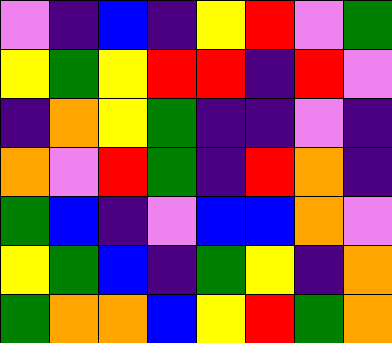[["violet", "indigo", "blue", "indigo", "yellow", "red", "violet", "green"], ["yellow", "green", "yellow", "red", "red", "indigo", "red", "violet"], ["indigo", "orange", "yellow", "green", "indigo", "indigo", "violet", "indigo"], ["orange", "violet", "red", "green", "indigo", "red", "orange", "indigo"], ["green", "blue", "indigo", "violet", "blue", "blue", "orange", "violet"], ["yellow", "green", "blue", "indigo", "green", "yellow", "indigo", "orange"], ["green", "orange", "orange", "blue", "yellow", "red", "green", "orange"]]